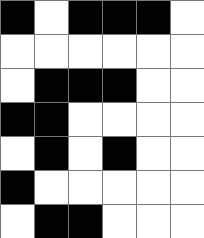[["black", "white", "black", "black", "black", "white"], ["white", "white", "white", "white", "white", "white"], ["white", "black", "black", "black", "white", "white"], ["black", "black", "white", "white", "white", "white"], ["white", "black", "white", "black", "white", "white"], ["black", "white", "white", "white", "white", "white"], ["white", "black", "black", "white", "white", "white"]]